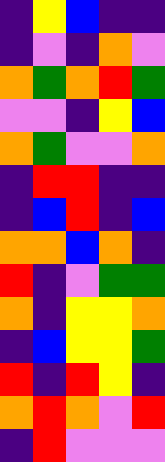[["indigo", "yellow", "blue", "indigo", "indigo"], ["indigo", "violet", "indigo", "orange", "violet"], ["orange", "green", "orange", "red", "green"], ["violet", "violet", "indigo", "yellow", "blue"], ["orange", "green", "violet", "violet", "orange"], ["indigo", "red", "red", "indigo", "indigo"], ["indigo", "blue", "red", "indigo", "blue"], ["orange", "orange", "blue", "orange", "indigo"], ["red", "indigo", "violet", "green", "green"], ["orange", "indigo", "yellow", "yellow", "orange"], ["indigo", "blue", "yellow", "yellow", "green"], ["red", "indigo", "red", "yellow", "indigo"], ["orange", "red", "orange", "violet", "red"], ["indigo", "red", "violet", "violet", "violet"]]